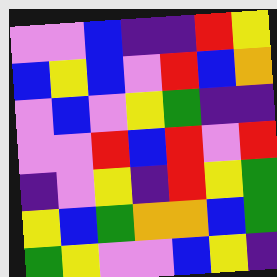[["violet", "violet", "blue", "indigo", "indigo", "red", "yellow"], ["blue", "yellow", "blue", "violet", "red", "blue", "orange"], ["violet", "blue", "violet", "yellow", "green", "indigo", "indigo"], ["violet", "violet", "red", "blue", "red", "violet", "red"], ["indigo", "violet", "yellow", "indigo", "red", "yellow", "green"], ["yellow", "blue", "green", "orange", "orange", "blue", "green"], ["green", "yellow", "violet", "violet", "blue", "yellow", "indigo"]]